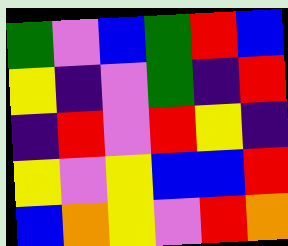[["green", "violet", "blue", "green", "red", "blue"], ["yellow", "indigo", "violet", "green", "indigo", "red"], ["indigo", "red", "violet", "red", "yellow", "indigo"], ["yellow", "violet", "yellow", "blue", "blue", "red"], ["blue", "orange", "yellow", "violet", "red", "orange"]]